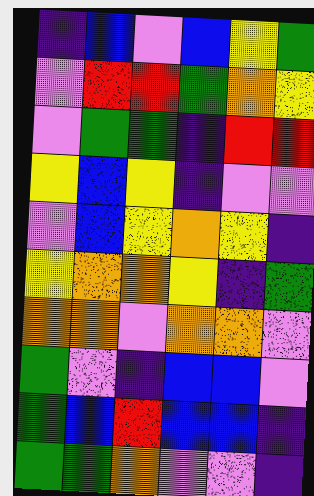[["indigo", "blue", "violet", "blue", "yellow", "green"], ["violet", "red", "red", "green", "orange", "yellow"], ["violet", "green", "green", "indigo", "red", "red"], ["yellow", "blue", "yellow", "indigo", "violet", "violet"], ["violet", "blue", "yellow", "orange", "yellow", "indigo"], ["yellow", "orange", "orange", "yellow", "indigo", "green"], ["orange", "orange", "violet", "orange", "orange", "violet"], ["green", "violet", "indigo", "blue", "blue", "violet"], ["green", "blue", "red", "blue", "blue", "indigo"], ["green", "green", "orange", "violet", "violet", "indigo"]]